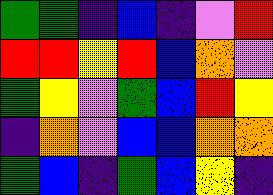[["green", "green", "indigo", "blue", "indigo", "violet", "red"], ["red", "red", "yellow", "red", "blue", "orange", "violet"], ["green", "yellow", "violet", "green", "blue", "red", "yellow"], ["indigo", "orange", "violet", "blue", "blue", "orange", "orange"], ["green", "blue", "indigo", "green", "blue", "yellow", "indigo"]]